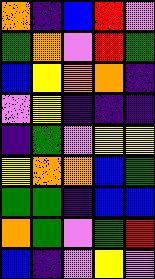[["orange", "indigo", "blue", "red", "violet"], ["green", "orange", "violet", "red", "green"], ["blue", "yellow", "orange", "orange", "indigo"], ["violet", "yellow", "indigo", "indigo", "indigo"], ["indigo", "green", "violet", "yellow", "yellow"], ["yellow", "orange", "orange", "blue", "green"], ["green", "green", "indigo", "blue", "blue"], ["orange", "green", "violet", "green", "red"], ["blue", "indigo", "violet", "yellow", "violet"]]